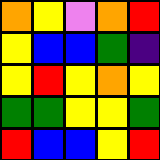[["orange", "yellow", "violet", "orange", "red"], ["yellow", "blue", "blue", "green", "indigo"], ["yellow", "red", "yellow", "orange", "yellow"], ["green", "green", "yellow", "yellow", "green"], ["red", "blue", "blue", "yellow", "red"]]